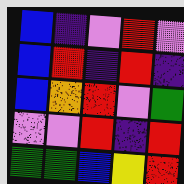[["blue", "indigo", "violet", "red", "violet"], ["blue", "red", "indigo", "red", "indigo"], ["blue", "orange", "red", "violet", "green"], ["violet", "violet", "red", "indigo", "red"], ["green", "green", "blue", "yellow", "red"]]